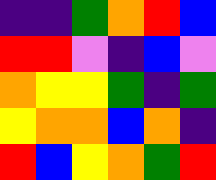[["indigo", "indigo", "green", "orange", "red", "blue"], ["red", "red", "violet", "indigo", "blue", "violet"], ["orange", "yellow", "yellow", "green", "indigo", "green"], ["yellow", "orange", "orange", "blue", "orange", "indigo"], ["red", "blue", "yellow", "orange", "green", "red"]]